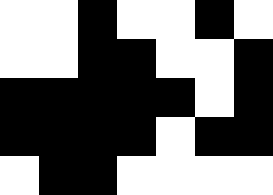[["white", "white", "black", "white", "white", "black", "white"], ["white", "white", "black", "black", "white", "white", "black"], ["black", "black", "black", "black", "black", "white", "black"], ["black", "black", "black", "black", "white", "black", "black"], ["white", "black", "black", "white", "white", "white", "white"]]